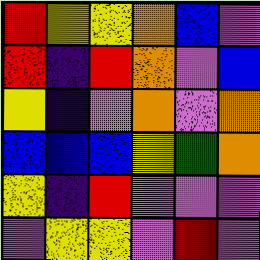[["red", "yellow", "yellow", "orange", "blue", "violet"], ["red", "indigo", "red", "orange", "violet", "blue"], ["yellow", "indigo", "violet", "orange", "violet", "orange"], ["blue", "blue", "blue", "yellow", "green", "orange"], ["yellow", "indigo", "red", "violet", "violet", "violet"], ["violet", "yellow", "yellow", "violet", "red", "violet"]]